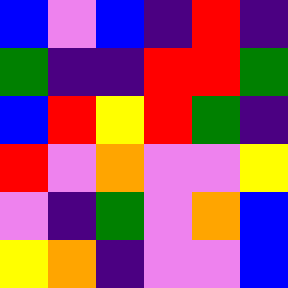[["blue", "violet", "blue", "indigo", "red", "indigo"], ["green", "indigo", "indigo", "red", "red", "green"], ["blue", "red", "yellow", "red", "green", "indigo"], ["red", "violet", "orange", "violet", "violet", "yellow"], ["violet", "indigo", "green", "violet", "orange", "blue"], ["yellow", "orange", "indigo", "violet", "violet", "blue"]]